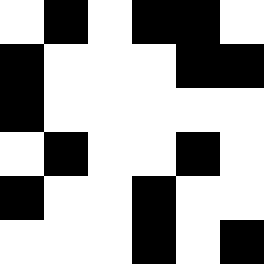[["white", "black", "white", "black", "black", "white"], ["black", "white", "white", "white", "black", "black"], ["black", "white", "white", "white", "white", "white"], ["white", "black", "white", "white", "black", "white"], ["black", "white", "white", "black", "white", "white"], ["white", "white", "white", "black", "white", "black"]]